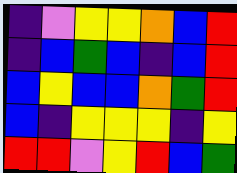[["indigo", "violet", "yellow", "yellow", "orange", "blue", "red"], ["indigo", "blue", "green", "blue", "indigo", "blue", "red"], ["blue", "yellow", "blue", "blue", "orange", "green", "red"], ["blue", "indigo", "yellow", "yellow", "yellow", "indigo", "yellow"], ["red", "red", "violet", "yellow", "red", "blue", "green"]]